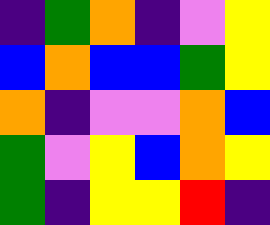[["indigo", "green", "orange", "indigo", "violet", "yellow"], ["blue", "orange", "blue", "blue", "green", "yellow"], ["orange", "indigo", "violet", "violet", "orange", "blue"], ["green", "violet", "yellow", "blue", "orange", "yellow"], ["green", "indigo", "yellow", "yellow", "red", "indigo"]]